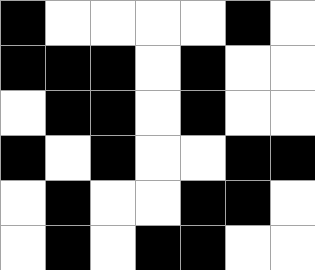[["black", "white", "white", "white", "white", "black", "white"], ["black", "black", "black", "white", "black", "white", "white"], ["white", "black", "black", "white", "black", "white", "white"], ["black", "white", "black", "white", "white", "black", "black"], ["white", "black", "white", "white", "black", "black", "white"], ["white", "black", "white", "black", "black", "white", "white"]]